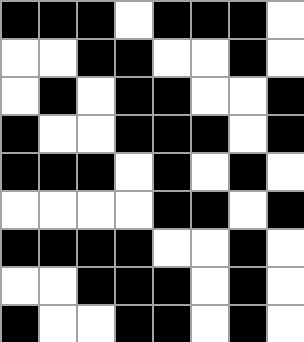[["black", "black", "black", "white", "black", "black", "black", "white"], ["white", "white", "black", "black", "white", "white", "black", "white"], ["white", "black", "white", "black", "black", "white", "white", "black"], ["black", "white", "white", "black", "black", "black", "white", "black"], ["black", "black", "black", "white", "black", "white", "black", "white"], ["white", "white", "white", "white", "black", "black", "white", "black"], ["black", "black", "black", "black", "white", "white", "black", "white"], ["white", "white", "black", "black", "black", "white", "black", "white"], ["black", "white", "white", "black", "black", "white", "black", "white"]]